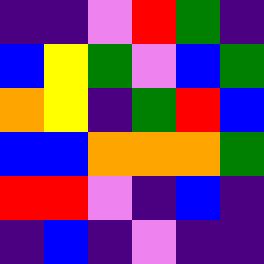[["indigo", "indigo", "violet", "red", "green", "indigo"], ["blue", "yellow", "green", "violet", "blue", "green"], ["orange", "yellow", "indigo", "green", "red", "blue"], ["blue", "blue", "orange", "orange", "orange", "green"], ["red", "red", "violet", "indigo", "blue", "indigo"], ["indigo", "blue", "indigo", "violet", "indigo", "indigo"]]